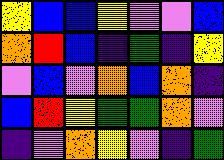[["yellow", "blue", "blue", "yellow", "violet", "violet", "blue"], ["orange", "red", "blue", "indigo", "green", "indigo", "yellow"], ["violet", "blue", "violet", "orange", "blue", "orange", "indigo"], ["blue", "red", "yellow", "green", "green", "orange", "violet"], ["indigo", "violet", "orange", "yellow", "violet", "indigo", "green"]]